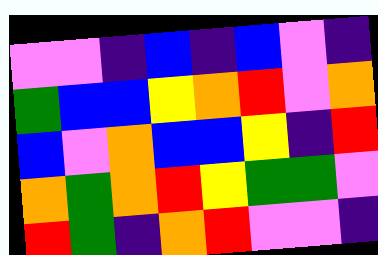[["violet", "violet", "indigo", "blue", "indigo", "blue", "violet", "indigo"], ["green", "blue", "blue", "yellow", "orange", "red", "violet", "orange"], ["blue", "violet", "orange", "blue", "blue", "yellow", "indigo", "red"], ["orange", "green", "orange", "red", "yellow", "green", "green", "violet"], ["red", "green", "indigo", "orange", "red", "violet", "violet", "indigo"]]